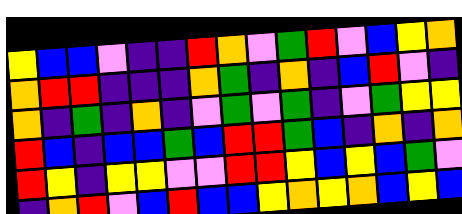[["yellow", "blue", "blue", "violet", "indigo", "indigo", "red", "orange", "violet", "green", "red", "violet", "blue", "yellow", "orange"], ["orange", "red", "red", "indigo", "indigo", "indigo", "orange", "green", "indigo", "orange", "indigo", "blue", "red", "violet", "indigo"], ["orange", "indigo", "green", "indigo", "orange", "indigo", "violet", "green", "violet", "green", "indigo", "violet", "green", "yellow", "yellow"], ["red", "blue", "indigo", "blue", "blue", "green", "blue", "red", "red", "green", "blue", "indigo", "orange", "indigo", "orange"], ["red", "yellow", "indigo", "yellow", "yellow", "violet", "violet", "red", "red", "yellow", "blue", "yellow", "blue", "green", "violet"], ["indigo", "orange", "red", "violet", "blue", "red", "blue", "blue", "yellow", "orange", "yellow", "orange", "blue", "yellow", "blue"]]